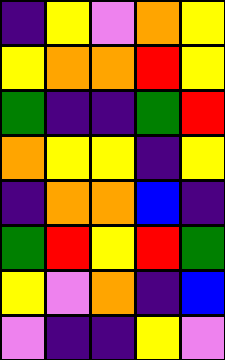[["indigo", "yellow", "violet", "orange", "yellow"], ["yellow", "orange", "orange", "red", "yellow"], ["green", "indigo", "indigo", "green", "red"], ["orange", "yellow", "yellow", "indigo", "yellow"], ["indigo", "orange", "orange", "blue", "indigo"], ["green", "red", "yellow", "red", "green"], ["yellow", "violet", "orange", "indigo", "blue"], ["violet", "indigo", "indigo", "yellow", "violet"]]